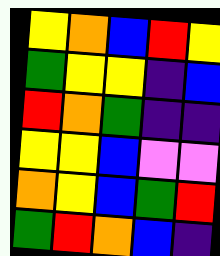[["yellow", "orange", "blue", "red", "yellow"], ["green", "yellow", "yellow", "indigo", "blue"], ["red", "orange", "green", "indigo", "indigo"], ["yellow", "yellow", "blue", "violet", "violet"], ["orange", "yellow", "blue", "green", "red"], ["green", "red", "orange", "blue", "indigo"]]